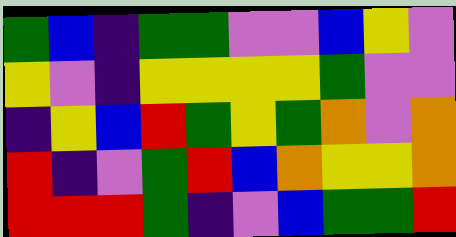[["green", "blue", "indigo", "green", "green", "violet", "violet", "blue", "yellow", "violet"], ["yellow", "violet", "indigo", "yellow", "yellow", "yellow", "yellow", "green", "violet", "violet"], ["indigo", "yellow", "blue", "red", "green", "yellow", "green", "orange", "violet", "orange"], ["red", "indigo", "violet", "green", "red", "blue", "orange", "yellow", "yellow", "orange"], ["red", "red", "red", "green", "indigo", "violet", "blue", "green", "green", "red"]]